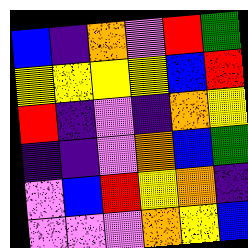[["blue", "indigo", "orange", "violet", "red", "green"], ["yellow", "yellow", "yellow", "yellow", "blue", "red"], ["red", "indigo", "violet", "indigo", "orange", "yellow"], ["indigo", "indigo", "violet", "orange", "blue", "green"], ["violet", "blue", "red", "yellow", "orange", "indigo"], ["violet", "violet", "violet", "orange", "yellow", "blue"]]